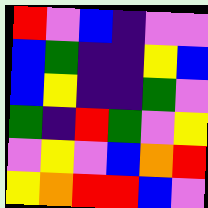[["red", "violet", "blue", "indigo", "violet", "violet"], ["blue", "green", "indigo", "indigo", "yellow", "blue"], ["blue", "yellow", "indigo", "indigo", "green", "violet"], ["green", "indigo", "red", "green", "violet", "yellow"], ["violet", "yellow", "violet", "blue", "orange", "red"], ["yellow", "orange", "red", "red", "blue", "violet"]]